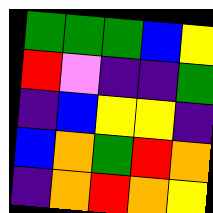[["green", "green", "green", "blue", "yellow"], ["red", "violet", "indigo", "indigo", "green"], ["indigo", "blue", "yellow", "yellow", "indigo"], ["blue", "orange", "green", "red", "orange"], ["indigo", "orange", "red", "orange", "yellow"]]